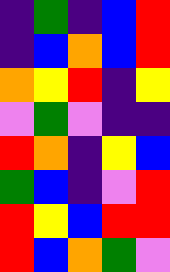[["indigo", "green", "indigo", "blue", "red"], ["indigo", "blue", "orange", "blue", "red"], ["orange", "yellow", "red", "indigo", "yellow"], ["violet", "green", "violet", "indigo", "indigo"], ["red", "orange", "indigo", "yellow", "blue"], ["green", "blue", "indigo", "violet", "red"], ["red", "yellow", "blue", "red", "red"], ["red", "blue", "orange", "green", "violet"]]